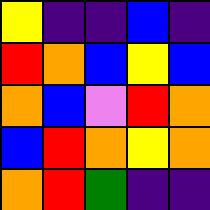[["yellow", "indigo", "indigo", "blue", "indigo"], ["red", "orange", "blue", "yellow", "blue"], ["orange", "blue", "violet", "red", "orange"], ["blue", "red", "orange", "yellow", "orange"], ["orange", "red", "green", "indigo", "indigo"]]